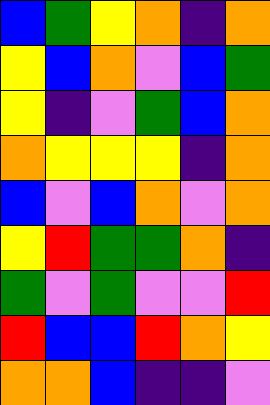[["blue", "green", "yellow", "orange", "indigo", "orange"], ["yellow", "blue", "orange", "violet", "blue", "green"], ["yellow", "indigo", "violet", "green", "blue", "orange"], ["orange", "yellow", "yellow", "yellow", "indigo", "orange"], ["blue", "violet", "blue", "orange", "violet", "orange"], ["yellow", "red", "green", "green", "orange", "indigo"], ["green", "violet", "green", "violet", "violet", "red"], ["red", "blue", "blue", "red", "orange", "yellow"], ["orange", "orange", "blue", "indigo", "indigo", "violet"]]